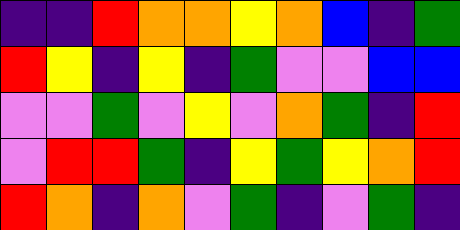[["indigo", "indigo", "red", "orange", "orange", "yellow", "orange", "blue", "indigo", "green"], ["red", "yellow", "indigo", "yellow", "indigo", "green", "violet", "violet", "blue", "blue"], ["violet", "violet", "green", "violet", "yellow", "violet", "orange", "green", "indigo", "red"], ["violet", "red", "red", "green", "indigo", "yellow", "green", "yellow", "orange", "red"], ["red", "orange", "indigo", "orange", "violet", "green", "indigo", "violet", "green", "indigo"]]